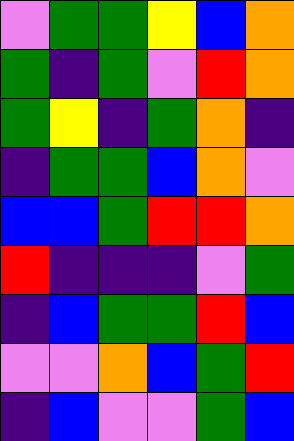[["violet", "green", "green", "yellow", "blue", "orange"], ["green", "indigo", "green", "violet", "red", "orange"], ["green", "yellow", "indigo", "green", "orange", "indigo"], ["indigo", "green", "green", "blue", "orange", "violet"], ["blue", "blue", "green", "red", "red", "orange"], ["red", "indigo", "indigo", "indigo", "violet", "green"], ["indigo", "blue", "green", "green", "red", "blue"], ["violet", "violet", "orange", "blue", "green", "red"], ["indigo", "blue", "violet", "violet", "green", "blue"]]